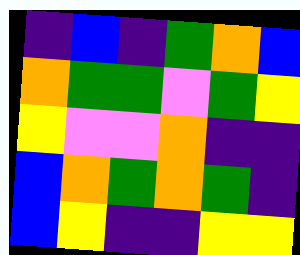[["indigo", "blue", "indigo", "green", "orange", "blue"], ["orange", "green", "green", "violet", "green", "yellow"], ["yellow", "violet", "violet", "orange", "indigo", "indigo"], ["blue", "orange", "green", "orange", "green", "indigo"], ["blue", "yellow", "indigo", "indigo", "yellow", "yellow"]]